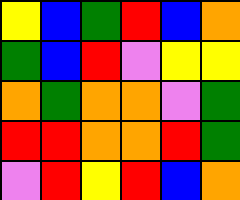[["yellow", "blue", "green", "red", "blue", "orange"], ["green", "blue", "red", "violet", "yellow", "yellow"], ["orange", "green", "orange", "orange", "violet", "green"], ["red", "red", "orange", "orange", "red", "green"], ["violet", "red", "yellow", "red", "blue", "orange"]]